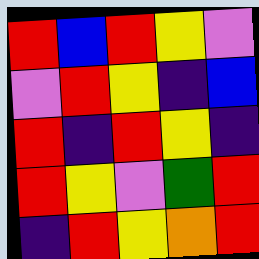[["red", "blue", "red", "yellow", "violet"], ["violet", "red", "yellow", "indigo", "blue"], ["red", "indigo", "red", "yellow", "indigo"], ["red", "yellow", "violet", "green", "red"], ["indigo", "red", "yellow", "orange", "red"]]